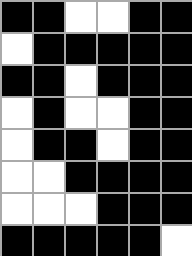[["black", "black", "white", "white", "black", "black"], ["white", "black", "black", "black", "black", "black"], ["black", "black", "white", "black", "black", "black"], ["white", "black", "white", "white", "black", "black"], ["white", "black", "black", "white", "black", "black"], ["white", "white", "black", "black", "black", "black"], ["white", "white", "white", "black", "black", "black"], ["black", "black", "black", "black", "black", "white"]]